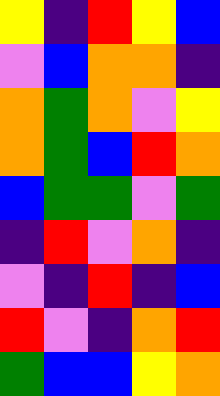[["yellow", "indigo", "red", "yellow", "blue"], ["violet", "blue", "orange", "orange", "indigo"], ["orange", "green", "orange", "violet", "yellow"], ["orange", "green", "blue", "red", "orange"], ["blue", "green", "green", "violet", "green"], ["indigo", "red", "violet", "orange", "indigo"], ["violet", "indigo", "red", "indigo", "blue"], ["red", "violet", "indigo", "orange", "red"], ["green", "blue", "blue", "yellow", "orange"]]